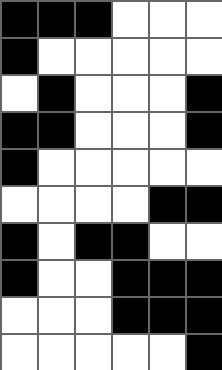[["black", "black", "black", "white", "white", "white"], ["black", "white", "white", "white", "white", "white"], ["white", "black", "white", "white", "white", "black"], ["black", "black", "white", "white", "white", "black"], ["black", "white", "white", "white", "white", "white"], ["white", "white", "white", "white", "black", "black"], ["black", "white", "black", "black", "white", "white"], ["black", "white", "white", "black", "black", "black"], ["white", "white", "white", "black", "black", "black"], ["white", "white", "white", "white", "white", "black"]]